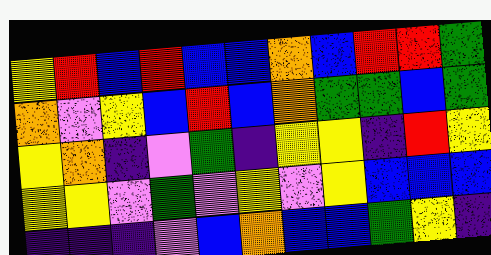[["yellow", "red", "blue", "red", "blue", "blue", "orange", "blue", "red", "red", "green"], ["orange", "violet", "yellow", "blue", "red", "blue", "orange", "green", "green", "blue", "green"], ["yellow", "orange", "indigo", "violet", "green", "indigo", "yellow", "yellow", "indigo", "red", "yellow"], ["yellow", "yellow", "violet", "green", "violet", "yellow", "violet", "yellow", "blue", "blue", "blue"], ["indigo", "indigo", "indigo", "violet", "blue", "orange", "blue", "blue", "green", "yellow", "indigo"]]